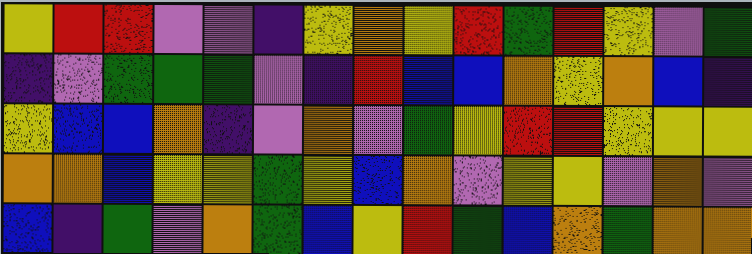[["yellow", "red", "red", "violet", "violet", "indigo", "yellow", "orange", "yellow", "red", "green", "red", "yellow", "violet", "green"], ["indigo", "violet", "green", "green", "green", "violet", "indigo", "red", "blue", "blue", "orange", "yellow", "orange", "blue", "indigo"], ["yellow", "blue", "blue", "orange", "indigo", "violet", "orange", "violet", "green", "yellow", "red", "red", "yellow", "yellow", "yellow"], ["orange", "orange", "blue", "yellow", "yellow", "green", "yellow", "blue", "orange", "violet", "yellow", "yellow", "violet", "orange", "violet"], ["blue", "indigo", "green", "violet", "orange", "green", "blue", "yellow", "red", "green", "blue", "orange", "green", "orange", "orange"]]